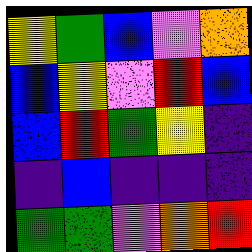[["yellow", "green", "blue", "violet", "orange"], ["blue", "yellow", "violet", "red", "blue"], ["blue", "red", "green", "yellow", "indigo"], ["indigo", "blue", "indigo", "indigo", "indigo"], ["green", "green", "violet", "orange", "red"]]